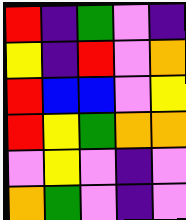[["red", "indigo", "green", "violet", "indigo"], ["yellow", "indigo", "red", "violet", "orange"], ["red", "blue", "blue", "violet", "yellow"], ["red", "yellow", "green", "orange", "orange"], ["violet", "yellow", "violet", "indigo", "violet"], ["orange", "green", "violet", "indigo", "violet"]]